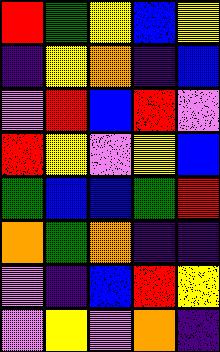[["red", "green", "yellow", "blue", "yellow"], ["indigo", "yellow", "orange", "indigo", "blue"], ["violet", "red", "blue", "red", "violet"], ["red", "yellow", "violet", "yellow", "blue"], ["green", "blue", "blue", "green", "red"], ["orange", "green", "orange", "indigo", "indigo"], ["violet", "indigo", "blue", "red", "yellow"], ["violet", "yellow", "violet", "orange", "indigo"]]